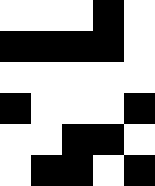[["white", "white", "white", "black", "white"], ["black", "black", "black", "black", "white"], ["white", "white", "white", "white", "white"], ["black", "white", "white", "white", "black"], ["white", "white", "black", "black", "white"], ["white", "black", "black", "white", "black"]]